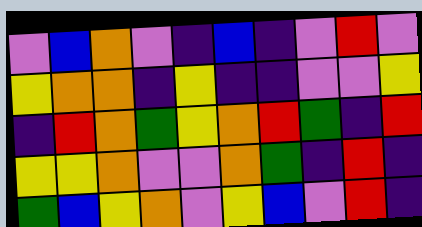[["violet", "blue", "orange", "violet", "indigo", "blue", "indigo", "violet", "red", "violet"], ["yellow", "orange", "orange", "indigo", "yellow", "indigo", "indigo", "violet", "violet", "yellow"], ["indigo", "red", "orange", "green", "yellow", "orange", "red", "green", "indigo", "red"], ["yellow", "yellow", "orange", "violet", "violet", "orange", "green", "indigo", "red", "indigo"], ["green", "blue", "yellow", "orange", "violet", "yellow", "blue", "violet", "red", "indigo"]]